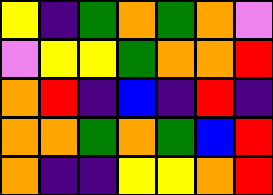[["yellow", "indigo", "green", "orange", "green", "orange", "violet"], ["violet", "yellow", "yellow", "green", "orange", "orange", "red"], ["orange", "red", "indigo", "blue", "indigo", "red", "indigo"], ["orange", "orange", "green", "orange", "green", "blue", "red"], ["orange", "indigo", "indigo", "yellow", "yellow", "orange", "red"]]